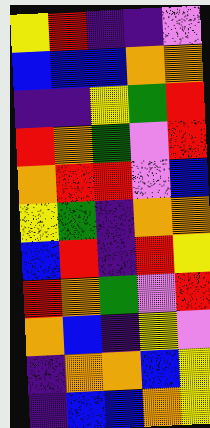[["yellow", "red", "indigo", "indigo", "violet"], ["blue", "blue", "blue", "orange", "orange"], ["indigo", "indigo", "yellow", "green", "red"], ["red", "orange", "green", "violet", "red"], ["orange", "red", "red", "violet", "blue"], ["yellow", "green", "indigo", "orange", "orange"], ["blue", "red", "indigo", "red", "yellow"], ["red", "orange", "green", "violet", "red"], ["orange", "blue", "indigo", "yellow", "violet"], ["indigo", "orange", "orange", "blue", "yellow"], ["indigo", "blue", "blue", "orange", "yellow"]]